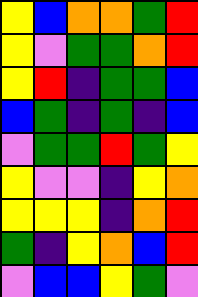[["yellow", "blue", "orange", "orange", "green", "red"], ["yellow", "violet", "green", "green", "orange", "red"], ["yellow", "red", "indigo", "green", "green", "blue"], ["blue", "green", "indigo", "green", "indigo", "blue"], ["violet", "green", "green", "red", "green", "yellow"], ["yellow", "violet", "violet", "indigo", "yellow", "orange"], ["yellow", "yellow", "yellow", "indigo", "orange", "red"], ["green", "indigo", "yellow", "orange", "blue", "red"], ["violet", "blue", "blue", "yellow", "green", "violet"]]